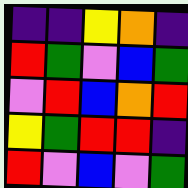[["indigo", "indigo", "yellow", "orange", "indigo"], ["red", "green", "violet", "blue", "green"], ["violet", "red", "blue", "orange", "red"], ["yellow", "green", "red", "red", "indigo"], ["red", "violet", "blue", "violet", "green"]]